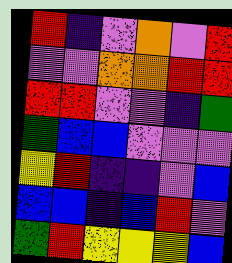[["red", "indigo", "violet", "orange", "violet", "red"], ["violet", "violet", "orange", "orange", "red", "red"], ["red", "red", "violet", "violet", "indigo", "green"], ["green", "blue", "blue", "violet", "violet", "violet"], ["yellow", "red", "indigo", "indigo", "violet", "blue"], ["blue", "blue", "indigo", "blue", "red", "violet"], ["green", "red", "yellow", "yellow", "yellow", "blue"]]